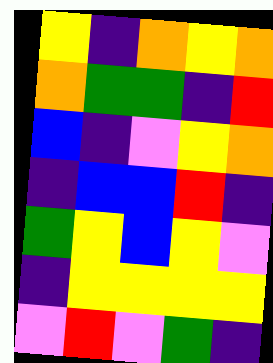[["yellow", "indigo", "orange", "yellow", "orange"], ["orange", "green", "green", "indigo", "red"], ["blue", "indigo", "violet", "yellow", "orange"], ["indigo", "blue", "blue", "red", "indigo"], ["green", "yellow", "blue", "yellow", "violet"], ["indigo", "yellow", "yellow", "yellow", "yellow"], ["violet", "red", "violet", "green", "indigo"]]